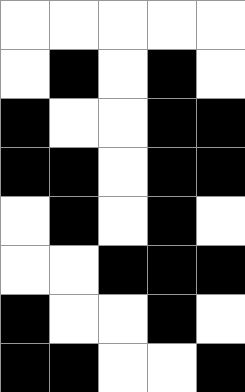[["white", "white", "white", "white", "white"], ["white", "black", "white", "black", "white"], ["black", "white", "white", "black", "black"], ["black", "black", "white", "black", "black"], ["white", "black", "white", "black", "white"], ["white", "white", "black", "black", "black"], ["black", "white", "white", "black", "white"], ["black", "black", "white", "white", "black"]]